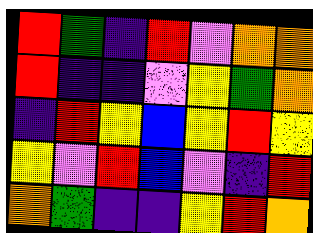[["red", "green", "indigo", "red", "violet", "orange", "orange"], ["red", "indigo", "indigo", "violet", "yellow", "green", "orange"], ["indigo", "red", "yellow", "blue", "yellow", "red", "yellow"], ["yellow", "violet", "red", "blue", "violet", "indigo", "red"], ["orange", "green", "indigo", "indigo", "yellow", "red", "orange"]]